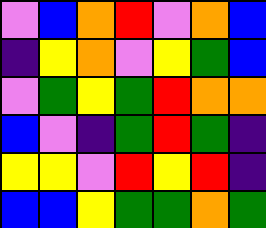[["violet", "blue", "orange", "red", "violet", "orange", "blue"], ["indigo", "yellow", "orange", "violet", "yellow", "green", "blue"], ["violet", "green", "yellow", "green", "red", "orange", "orange"], ["blue", "violet", "indigo", "green", "red", "green", "indigo"], ["yellow", "yellow", "violet", "red", "yellow", "red", "indigo"], ["blue", "blue", "yellow", "green", "green", "orange", "green"]]